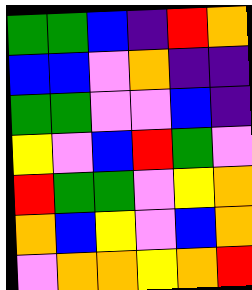[["green", "green", "blue", "indigo", "red", "orange"], ["blue", "blue", "violet", "orange", "indigo", "indigo"], ["green", "green", "violet", "violet", "blue", "indigo"], ["yellow", "violet", "blue", "red", "green", "violet"], ["red", "green", "green", "violet", "yellow", "orange"], ["orange", "blue", "yellow", "violet", "blue", "orange"], ["violet", "orange", "orange", "yellow", "orange", "red"]]